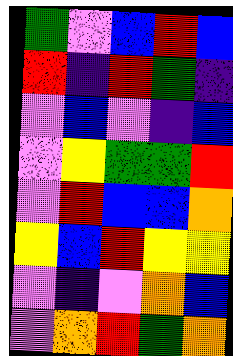[["green", "violet", "blue", "red", "blue"], ["red", "indigo", "red", "green", "indigo"], ["violet", "blue", "violet", "indigo", "blue"], ["violet", "yellow", "green", "green", "red"], ["violet", "red", "blue", "blue", "orange"], ["yellow", "blue", "red", "yellow", "yellow"], ["violet", "indigo", "violet", "orange", "blue"], ["violet", "orange", "red", "green", "orange"]]